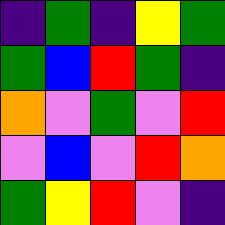[["indigo", "green", "indigo", "yellow", "green"], ["green", "blue", "red", "green", "indigo"], ["orange", "violet", "green", "violet", "red"], ["violet", "blue", "violet", "red", "orange"], ["green", "yellow", "red", "violet", "indigo"]]